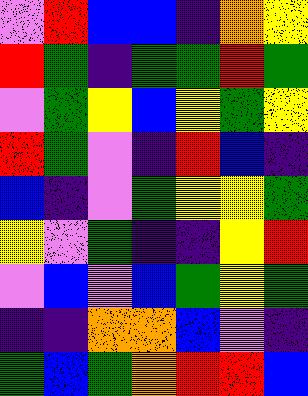[["violet", "red", "blue", "blue", "indigo", "orange", "yellow"], ["red", "green", "indigo", "green", "green", "red", "green"], ["violet", "green", "yellow", "blue", "yellow", "green", "yellow"], ["red", "green", "violet", "indigo", "red", "blue", "indigo"], ["blue", "indigo", "violet", "green", "yellow", "yellow", "green"], ["yellow", "violet", "green", "indigo", "indigo", "yellow", "red"], ["violet", "blue", "violet", "blue", "green", "yellow", "green"], ["indigo", "indigo", "orange", "orange", "blue", "violet", "indigo"], ["green", "blue", "green", "orange", "red", "red", "blue"]]